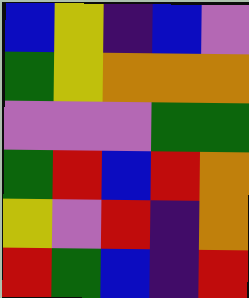[["blue", "yellow", "indigo", "blue", "violet"], ["green", "yellow", "orange", "orange", "orange"], ["violet", "violet", "violet", "green", "green"], ["green", "red", "blue", "red", "orange"], ["yellow", "violet", "red", "indigo", "orange"], ["red", "green", "blue", "indigo", "red"]]